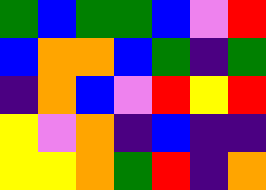[["green", "blue", "green", "green", "blue", "violet", "red"], ["blue", "orange", "orange", "blue", "green", "indigo", "green"], ["indigo", "orange", "blue", "violet", "red", "yellow", "red"], ["yellow", "violet", "orange", "indigo", "blue", "indigo", "indigo"], ["yellow", "yellow", "orange", "green", "red", "indigo", "orange"]]